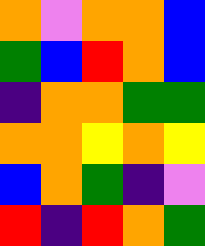[["orange", "violet", "orange", "orange", "blue"], ["green", "blue", "red", "orange", "blue"], ["indigo", "orange", "orange", "green", "green"], ["orange", "orange", "yellow", "orange", "yellow"], ["blue", "orange", "green", "indigo", "violet"], ["red", "indigo", "red", "orange", "green"]]